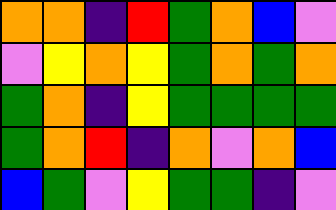[["orange", "orange", "indigo", "red", "green", "orange", "blue", "violet"], ["violet", "yellow", "orange", "yellow", "green", "orange", "green", "orange"], ["green", "orange", "indigo", "yellow", "green", "green", "green", "green"], ["green", "orange", "red", "indigo", "orange", "violet", "orange", "blue"], ["blue", "green", "violet", "yellow", "green", "green", "indigo", "violet"]]